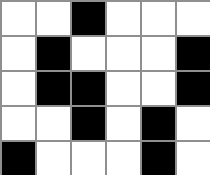[["white", "white", "black", "white", "white", "white"], ["white", "black", "white", "white", "white", "black"], ["white", "black", "black", "white", "white", "black"], ["white", "white", "black", "white", "black", "white"], ["black", "white", "white", "white", "black", "white"]]